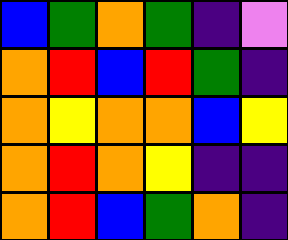[["blue", "green", "orange", "green", "indigo", "violet"], ["orange", "red", "blue", "red", "green", "indigo"], ["orange", "yellow", "orange", "orange", "blue", "yellow"], ["orange", "red", "orange", "yellow", "indigo", "indigo"], ["orange", "red", "blue", "green", "orange", "indigo"]]